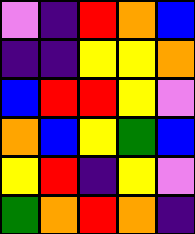[["violet", "indigo", "red", "orange", "blue"], ["indigo", "indigo", "yellow", "yellow", "orange"], ["blue", "red", "red", "yellow", "violet"], ["orange", "blue", "yellow", "green", "blue"], ["yellow", "red", "indigo", "yellow", "violet"], ["green", "orange", "red", "orange", "indigo"]]